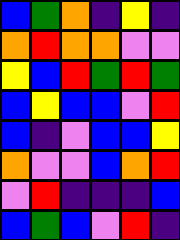[["blue", "green", "orange", "indigo", "yellow", "indigo"], ["orange", "red", "orange", "orange", "violet", "violet"], ["yellow", "blue", "red", "green", "red", "green"], ["blue", "yellow", "blue", "blue", "violet", "red"], ["blue", "indigo", "violet", "blue", "blue", "yellow"], ["orange", "violet", "violet", "blue", "orange", "red"], ["violet", "red", "indigo", "indigo", "indigo", "blue"], ["blue", "green", "blue", "violet", "red", "indigo"]]